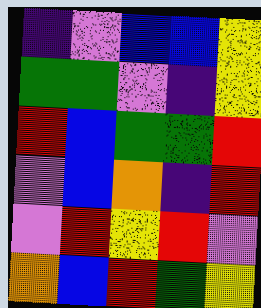[["indigo", "violet", "blue", "blue", "yellow"], ["green", "green", "violet", "indigo", "yellow"], ["red", "blue", "green", "green", "red"], ["violet", "blue", "orange", "indigo", "red"], ["violet", "red", "yellow", "red", "violet"], ["orange", "blue", "red", "green", "yellow"]]